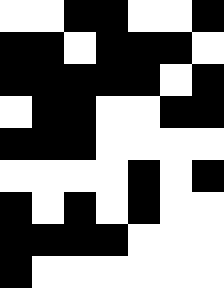[["white", "white", "black", "black", "white", "white", "black"], ["black", "black", "white", "black", "black", "black", "white"], ["black", "black", "black", "black", "black", "white", "black"], ["white", "black", "black", "white", "white", "black", "black"], ["black", "black", "black", "white", "white", "white", "white"], ["white", "white", "white", "white", "black", "white", "black"], ["black", "white", "black", "white", "black", "white", "white"], ["black", "black", "black", "black", "white", "white", "white"], ["black", "white", "white", "white", "white", "white", "white"]]